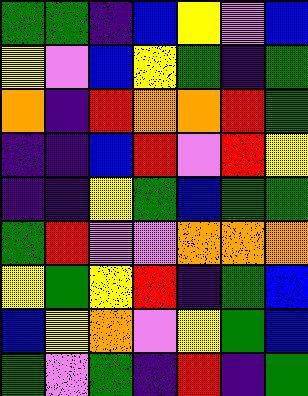[["green", "green", "indigo", "blue", "yellow", "violet", "blue"], ["yellow", "violet", "blue", "yellow", "green", "indigo", "green"], ["orange", "indigo", "red", "orange", "orange", "red", "green"], ["indigo", "indigo", "blue", "red", "violet", "red", "yellow"], ["indigo", "indigo", "yellow", "green", "blue", "green", "green"], ["green", "red", "violet", "violet", "orange", "orange", "orange"], ["yellow", "green", "yellow", "red", "indigo", "green", "blue"], ["blue", "yellow", "orange", "violet", "yellow", "green", "blue"], ["green", "violet", "green", "indigo", "red", "indigo", "green"]]